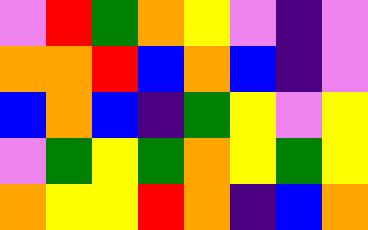[["violet", "red", "green", "orange", "yellow", "violet", "indigo", "violet"], ["orange", "orange", "red", "blue", "orange", "blue", "indigo", "violet"], ["blue", "orange", "blue", "indigo", "green", "yellow", "violet", "yellow"], ["violet", "green", "yellow", "green", "orange", "yellow", "green", "yellow"], ["orange", "yellow", "yellow", "red", "orange", "indigo", "blue", "orange"]]